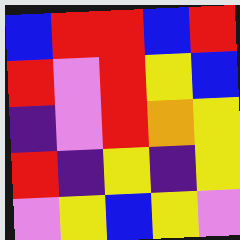[["blue", "red", "red", "blue", "red"], ["red", "violet", "red", "yellow", "blue"], ["indigo", "violet", "red", "orange", "yellow"], ["red", "indigo", "yellow", "indigo", "yellow"], ["violet", "yellow", "blue", "yellow", "violet"]]